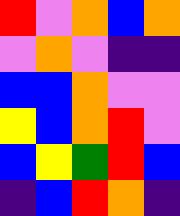[["red", "violet", "orange", "blue", "orange"], ["violet", "orange", "violet", "indigo", "indigo"], ["blue", "blue", "orange", "violet", "violet"], ["yellow", "blue", "orange", "red", "violet"], ["blue", "yellow", "green", "red", "blue"], ["indigo", "blue", "red", "orange", "indigo"]]